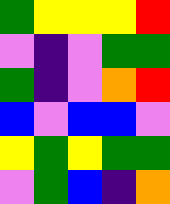[["green", "yellow", "yellow", "yellow", "red"], ["violet", "indigo", "violet", "green", "green"], ["green", "indigo", "violet", "orange", "red"], ["blue", "violet", "blue", "blue", "violet"], ["yellow", "green", "yellow", "green", "green"], ["violet", "green", "blue", "indigo", "orange"]]